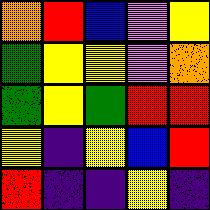[["orange", "red", "blue", "violet", "yellow"], ["green", "yellow", "yellow", "violet", "orange"], ["green", "yellow", "green", "red", "red"], ["yellow", "indigo", "yellow", "blue", "red"], ["red", "indigo", "indigo", "yellow", "indigo"]]